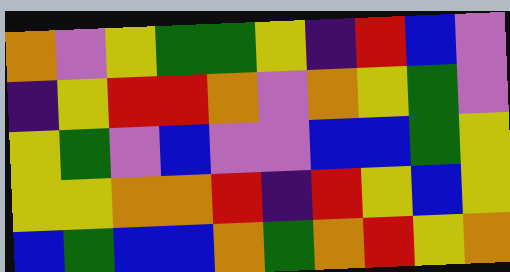[["orange", "violet", "yellow", "green", "green", "yellow", "indigo", "red", "blue", "violet"], ["indigo", "yellow", "red", "red", "orange", "violet", "orange", "yellow", "green", "violet"], ["yellow", "green", "violet", "blue", "violet", "violet", "blue", "blue", "green", "yellow"], ["yellow", "yellow", "orange", "orange", "red", "indigo", "red", "yellow", "blue", "yellow"], ["blue", "green", "blue", "blue", "orange", "green", "orange", "red", "yellow", "orange"]]